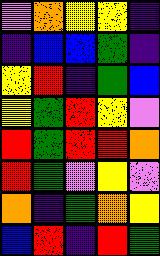[["violet", "orange", "yellow", "yellow", "indigo"], ["indigo", "blue", "blue", "green", "indigo"], ["yellow", "red", "indigo", "green", "blue"], ["yellow", "green", "red", "yellow", "violet"], ["red", "green", "red", "red", "orange"], ["red", "green", "violet", "yellow", "violet"], ["orange", "indigo", "green", "orange", "yellow"], ["blue", "red", "indigo", "red", "green"]]